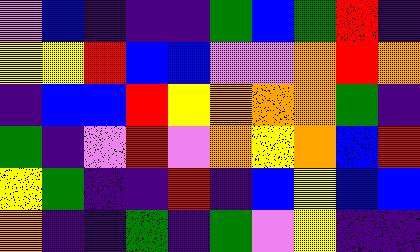[["violet", "blue", "indigo", "indigo", "indigo", "green", "blue", "green", "red", "indigo"], ["yellow", "yellow", "red", "blue", "blue", "violet", "violet", "orange", "red", "orange"], ["indigo", "blue", "blue", "red", "yellow", "orange", "orange", "orange", "green", "indigo"], ["green", "indigo", "violet", "red", "violet", "orange", "yellow", "orange", "blue", "red"], ["yellow", "green", "indigo", "indigo", "red", "indigo", "blue", "yellow", "blue", "blue"], ["orange", "indigo", "indigo", "green", "indigo", "green", "violet", "yellow", "indigo", "indigo"]]